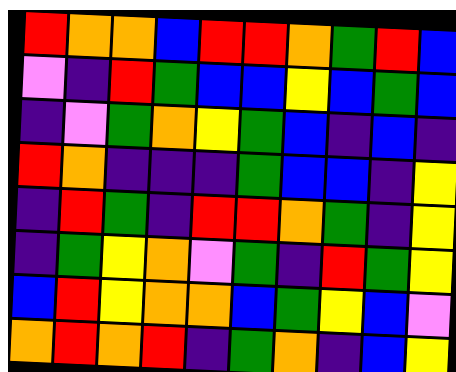[["red", "orange", "orange", "blue", "red", "red", "orange", "green", "red", "blue"], ["violet", "indigo", "red", "green", "blue", "blue", "yellow", "blue", "green", "blue"], ["indigo", "violet", "green", "orange", "yellow", "green", "blue", "indigo", "blue", "indigo"], ["red", "orange", "indigo", "indigo", "indigo", "green", "blue", "blue", "indigo", "yellow"], ["indigo", "red", "green", "indigo", "red", "red", "orange", "green", "indigo", "yellow"], ["indigo", "green", "yellow", "orange", "violet", "green", "indigo", "red", "green", "yellow"], ["blue", "red", "yellow", "orange", "orange", "blue", "green", "yellow", "blue", "violet"], ["orange", "red", "orange", "red", "indigo", "green", "orange", "indigo", "blue", "yellow"]]